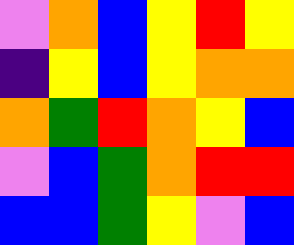[["violet", "orange", "blue", "yellow", "red", "yellow"], ["indigo", "yellow", "blue", "yellow", "orange", "orange"], ["orange", "green", "red", "orange", "yellow", "blue"], ["violet", "blue", "green", "orange", "red", "red"], ["blue", "blue", "green", "yellow", "violet", "blue"]]